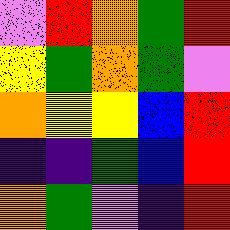[["violet", "red", "orange", "green", "red"], ["yellow", "green", "orange", "green", "violet"], ["orange", "yellow", "yellow", "blue", "red"], ["indigo", "indigo", "green", "blue", "red"], ["orange", "green", "violet", "indigo", "red"]]